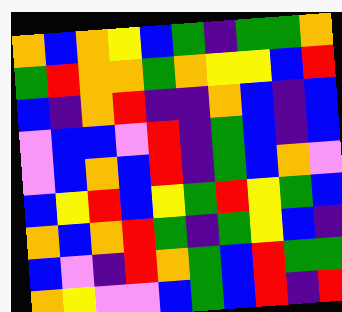[["orange", "blue", "orange", "yellow", "blue", "green", "indigo", "green", "green", "orange"], ["green", "red", "orange", "orange", "green", "orange", "yellow", "yellow", "blue", "red"], ["blue", "indigo", "orange", "red", "indigo", "indigo", "orange", "blue", "indigo", "blue"], ["violet", "blue", "blue", "violet", "red", "indigo", "green", "blue", "indigo", "blue"], ["violet", "blue", "orange", "blue", "red", "indigo", "green", "blue", "orange", "violet"], ["blue", "yellow", "red", "blue", "yellow", "green", "red", "yellow", "green", "blue"], ["orange", "blue", "orange", "red", "green", "indigo", "green", "yellow", "blue", "indigo"], ["blue", "violet", "indigo", "red", "orange", "green", "blue", "red", "green", "green"], ["orange", "yellow", "violet", "violet", "blue", "green", "blue", "red", "indigo", "red"]]